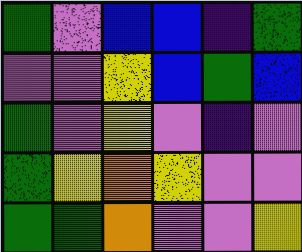[["green", "violet", "blue", "blue", "indigo", "green"], ["violet", "violet", "yellow", "blue", "green", "blue"], ["green", "violet", "yellow", "violet", "indigo", "violet"], ["green", "yellow", "orange", "yellow", "violet", "violet"], ["green", "green", "orange", "violet", "violet", "yellow"]]